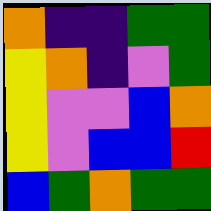[["orange", "indigo", "indigo", "green", "green"], ["yellow", "orange", "indigo", "violet", "green"], ["yellow", "violet", "violet", "blue", "orange"], ["yellow", "violet", "blue", "blue", "red"], ["blue", "green", "orange", "green", "green"]]